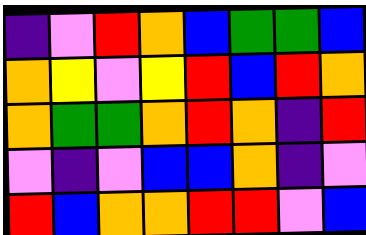[["indigo", "violet", "red", "orange", "blue", "green", "green", "blue"], ["orange", "yellow", "violet", "yellow", "red", "blue", "red", "orange"], ["orange", "green", "green", "orange", "red", "orange", "indigo", "red"], ["violet", "indigo", "violet", "blue", "blue", "orange", "indigo", "violet"], ["red", "blue", "orange", "orange", "red", "red", "violet", "blue"]]